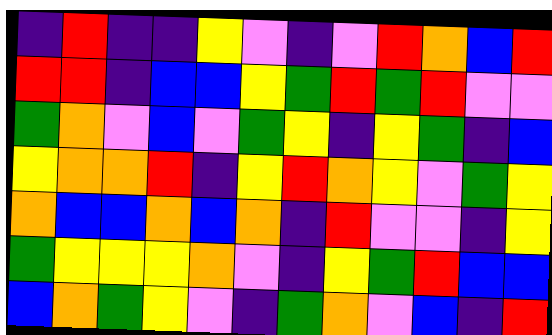[["indigo", "red", "indigo", "indigo", "yellow", "violet", "indigo", "violet", "red", "orange", "blue", "red"], ["red", "red", "indigo", "blue", "blue", "yellow", "green", "red", "green", "red", "violet", "violet"], ["green", "orange", "violet", "blue", "violet", "green", "yellow", "indigo", "yellow", "green", "indigo", "blue"], ["yellow", "orange", "orange", "red", "indigo", "yellow", "red", "orange", "yellow", "violet", "green", "yellow"], ["orange", "blue", "blue", "orange", "blue", "orange", "indigo", "red", "violet", "violet", "indigo", "yellow"], ["green", "yellow", "yellow", "yellow", "orange", "violet", "indigo", "yellow", "green", "red", "blue", "blue"], ["blue", "orange", "green", "yellow", "violet", "indigo", "green", "orange", "violet", "blue", "indigo", "red"]]